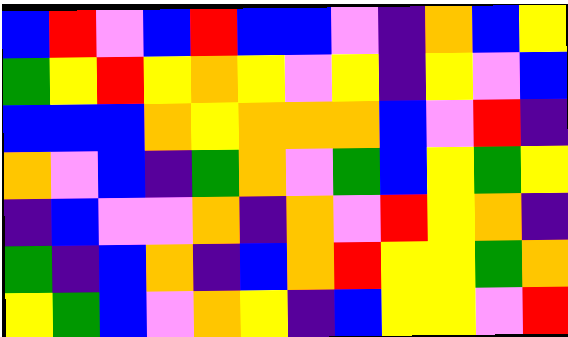[["blue", "red", "violet", "blue", "red", "blue", "blue", "violet", "indigo", "orange", "blue", "yellow"], ["green", "yellow", "red", "yellow", "orange", "yellow", "violet", "yellow", "indigo", "yellow", "violet", "blue"], ["blue", "blue", "blue", "orange", "yellow", "orange", "orange", "orange", "blue", "violet", "red", "indigo"], ["orange", "violet", "blue", "indigo", "green", "orange", "violet", "green", "blue", "yellow", "green", "yellow"], ["indigo", "blue", "violet", "violet", "orange", "indigo", "orange", "violet", "red", "yellow", "orange", "indigo"], ["green", "indigo", "blue", "orange", "indigo", "blue", "orange", "red", "yellow", "yellow", "green", "orange"], ["yellow", "green", "blue", "violet", "orange", "yellow", "indigo", "blue", "yellow", "yellow", "violet", "red"]]